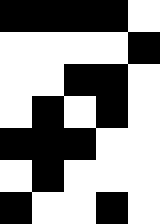[["black", "black", "black", "black", "white"], ["white", "white", "white", "white", "black"], ["white", "white", "black", "black", "white"], ["white", "black", "white", "black", "white"], ["black", "black", "black", "white", "white"], ["white", "black", "white", "white", "white"], ["black", "white", "white", "black", "white"]]